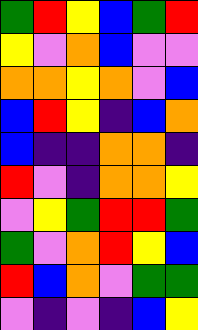[["green", "red", "yellow", "blue", "green", "red"], ["yellow", "violet", "orange", "blue", "violet", "violet"], ["orange", "orange", "yellow", "orange", "violet", "blue"], ["blue", "red", "yellow", "indigo", "blue", "orange"], ["blue", "indigo", "indigo", "orange", "orange", "indigo"], ["red", "violet", "indigo", "orange", "orange", "yellow"], ["violet", "yellow", "green", "red", "red", "green"], ["green", "violet", "orange", "red", "yellow", "blue"], ["red", "blue", "orange", "violet", "green", "green"], ["violet", "indigo", "violet", "indigo", "blue", "yellow"]]